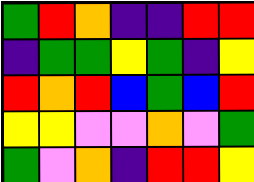[["green", "red", "orange", "indigo", "indigo", "red", "red"], ["indigo", "green", "green", "yellow", "green", "indigo", "yellow"], ["red", "orange", "red", "blue", "green", "blue", "red"], ["yellow", "yellow", "violet", "violet", "orange", "violet", "green"], ["green", "violet", "orange", "indigo", "red", "red", "yellow"]]